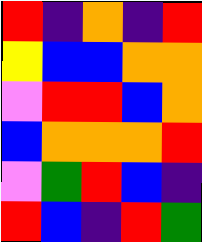[["red", "indigo", "orange", "indigo", "red"], ["yellow", "blue", "blue", "orange", "orange"], ["violet", "red", "red", "blue", "orange"], ["blue", "orange", "orange", "orange", "red"], ["violet", "green", "red", "blue", "indigo"], ["red", "blue", "indigo", "red", "green"]]